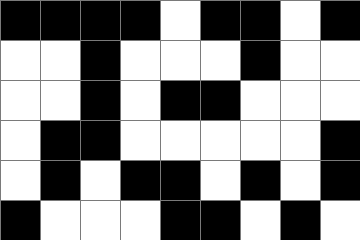[["black", "black", "black", "black", "white", "black", "black", "white", "black"], ["white", "white", "black", "white", "white", "white", "black", "white", "white"], ["white", "white", "black", "white", "black", "black", "white", "white", "white"], ["white", "black", "black", "white", "white", "white", "white", "white", "black"], ["white", "black", "white", "black", "black", "white", "black", "white", "black"], ["black", "white", "white", "white", "black", "black", "white", "black", "white"]]